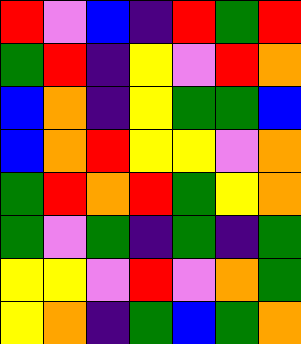[["red", "violet", "blue", "indigo", "red", "green", "red"], ["green", "red", "indigo", "yellow", "violet", "red", "orange"], ["blue", "orange", "indigo", "yellow", "green", "green", "blue"], ["blue", "orange", "red", "yellow", "yellow", "violet", "orange"], ["green", "red", "orange", "red", "green", "yellow", "orange"], ["green", "violet", "green", "indigo", "green", "indigo", "green"], ["yellow", "yellow", "violet", "red", "violet", "orange", "green"], ["yellow", "orange", "indigo", "green", "blue", "green", "orange"]]